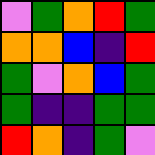[["violet", "green", "orange", "red", "green"], ["orange", "orange", "blue", "indigo", "red"], ["green", "violet", "orange", "blue", "green"], ["green", "indigo", "indigo", "green", "green"], ["red", "orange", "indigo", "green", "violet"]]